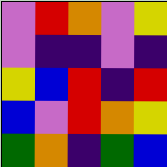[["violet", "red", "orange", "violet", "yellow"], ["violet", "indigo", "indigo", "violet", "indigo"], ["yellow", "blue", "red", "indigo", "red"], ["blue", "violet", "red", "orange", "yellow"], ["green", "orange", "indigo", "green", "blue"]]